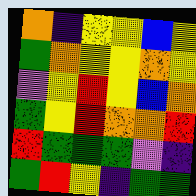[["orange", "indigo", "yellow", "yellow", "blue", "yellow"], ["green", "orange", "yellow", "yellow", "orange", "yellow"], ["violet", "yellow", "red", "yellow", "blue", "orange"], ["green", "yellow", "red", "orange", "orange", "red"], ["red", "green", "green", "green", "violet", "indigo"], ["green", "red", "yellow", "indigo", "green", "green"]]